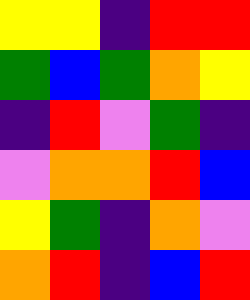[["yellow", "yellow", "indigo", "red", "red"], ["green", "blue", "green", "orange", "yellow"], ["indigo", "red", "violet", "green", "indigo"], ["violet", "orange", "orange", "red", "blue"], ["yellow", "green", "indigo", "orange", "violet"], ["orange", "red", "indigo", "blue", "red"]]